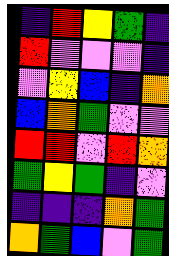[["indigo", "red", "yellow", "green", "indigo"], ["red", "violet", "violet", "violet", "indigo"], ["violet", "yellow", "blue", "indigo", "orange"], ["blue", "orange", "green", "violet", "violet"], ["red", "red", "violet", "red", "orange"], ["green", "yellow", "green", "indigo", "violet"], ["indigo", "indigo", "indigo", "orange", "green"], ["orange", "green", "blue", "violet", "green"]]